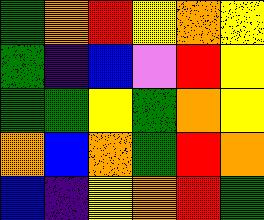[["green", "orange", "red", "yellow", "orange", "yellow"], ["green", "indigo", "blue", "violet", "red", "yellow"], ["green", "green", "yellow", "green", "orange", "yellow"], ["orange", "blue", "orange", "green", "red", "orange"], ["blue", "indigo", "yellow", "orange", "red", "green"]]